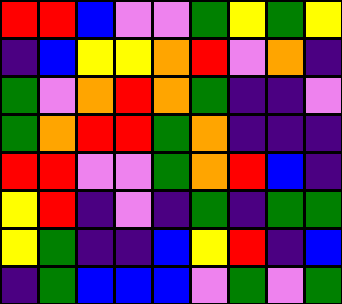[["red", "red", "blue", "violet", "violet", "green", "yellow", "green", "yellow"], ["indigo", "blue", "yellow", "yellow", "orange", "red", "violet", "orange", "indigo"], ["green", "violet", "orange", "red", "orange", "green", "indigo", "indigo", "violet"], ["green", "orange", "red", "red", "green", "orange", "indigo", "indigo", "indigo"], ["red", "red", "violet", "violet", "green", "orange", "red", "blue", "indigo"], ["yellow", "red", "indigo", "violet", "indigo", "green", "indigo", "green", "green"], ["yellow", "green", "indigo", "indigo", "blue", "yellow", "red", "indigo", "blue"], ["indigo", "green", "blue", "blue", "blue", "violet", "green", "violet", "green"]]